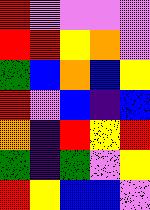[["red", "violet", "violet", "violet", "violet"], ["red", "red", "yellow", "orange", "violet"], ["green", "blue", "orange", "blue", "yellow"], ["red", "violet", "blue", "indigo", "blue"], ["orange", "indigo", "red", "yellow", "red"], ["green", "indigo", "green", "violet", "yellow"], ["red", "yellow", "blue", "blue", "violet"]]